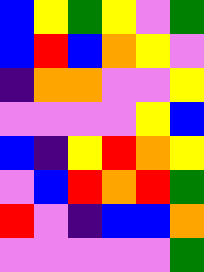[["blue", "yellow", "green", "yellow", "violet", "green"], ["blue", "red", "blue", "orange", "yellow", "violet"], ["indigo", "orange", "orange", "violet", "violet", "yellow"], ["violet", "violet", "violet", "violet", "yellow", "blue"], ["blue", "indigo", "yellow", "red", "orange", "yellow"], ["violet", "blue", "red", "orange", "red", "green"], ["red", "violet", "indigo", "blue", "blue", "orange"], ["violet", "violet", "violet", "violet", "violet", "green"]]